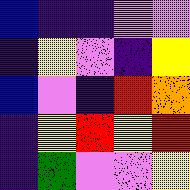[["blue", "indigo", "indigo", "violet", "violet"], ["indigo", "yellow", "violet", "indigo", "yellow"], ["blue", "violet", "indigo", "red", "orange"], ["indigo", "yellow", "red", "yellow", "red"], ["indigo", "green", "violet", "violet", "yellow"]]